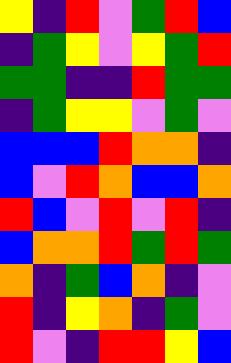[["yellow", "indigo", "red", "violet", "green", "red", "blue"], ["indigo", "green", "yellow", "violet", "yellow", "green", "red"], ["green", "green", "indigo", "indigo", "red", "green", "green"], ["indigo", "green", "yellow", "yellow", "violet", "green", "violet"], ["blue", "blue", "blue", "red", "orange", "orange", "indigo"], ["blue", "violet", "red", "orange", "blue", "blue", "orange"], ["red", "blue", "violet", "red", "violet", "red", "indigo"], ["blue", "orange", "orange", "red", "green", "red", "green"], ["orange", "indigo", "green", "blue", "orange", "indigo", "violet"], ["red", "indigo", "yellow", "orange", "indigo", "green", "violet"], ["red", "violet", "indigo", "red", "red", "yellow", "blue"]]